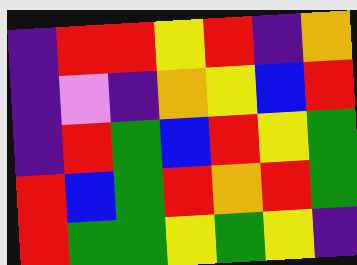[["indigo", "red", "red", "yellow", "red", "indigo", "orange"], ["indigo", "violet", "indigo", "orange", "yellow", "blue", "red"], ["indigo", "red", "green", "blue", "red", "yellow", "green"], ["red", "blue", "green", "red", "orange", "red", "green"], ["red", "green", "green", "yellow", "green", "yellow", "indigo"]]